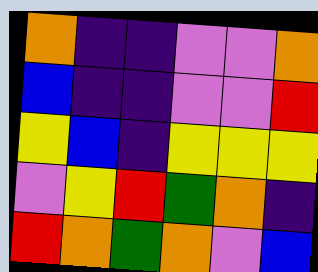[["orange", "indigo", "indigo", "violet", "violet", "orange"], ["blue", "indigo", "indigo", "violet", "violet", "red"], ["yellow", "blue", "indigo", "yellow", "yellow", "yellow"], ["violet", "yellow", "red", "green", "orange", "indigo"], ["red", "orange", "green", "orange", "violet", "blue"]]